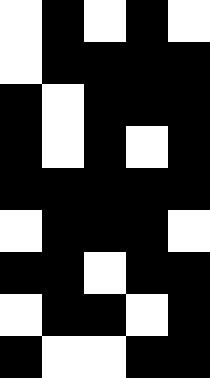[["white", "black", "white", "black", "white"], ["white", "black", "black", "black", "black"], ["black", "white", "black", "black", "black"], ["black", "white", "black", "white", "black"], ["black", "black", "black", "black", "black"], ["white", "black", "black", "black", "white"], ["black", "black", "white", "black", "black"], ["white", "black", "black", "white", "black"], ["black", "white", "white", "black", "black"]]